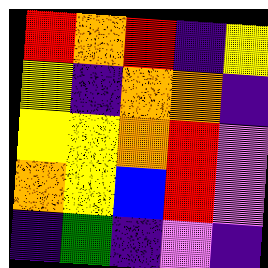[["red", "orange", "red", "indigo", "yellow"], ["yellow", "indigo", "orange", "orange", "indigo"], ["yellow", "yellow", "orange", "red", "violet"], ["orange", "yellow", "blue", "red", "violet"], ["indigo", "green", "indigo", "violet", "indigo"]]